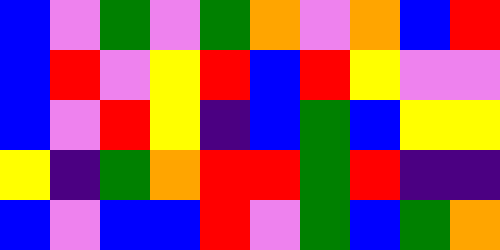[["blue", "violet", "green", "violet", "green", "orange", "violet", "orange", "blue", "red"], ["blue", "red", "violet", "yellow", "red", "blue", "red", "yellow", "violet", "violet"], ["blue", "violet", "red", "yellow", "indigo", "blue", "green", "blue", "yellow", "yellow"], ["yellow", "indigo", "green", "orange", "red", "red", "green", "red", "indigo", "indigo"], ["blue", "violet", "blue", "blue", "red", "violet", "green", "blue", "green", "orange"]]